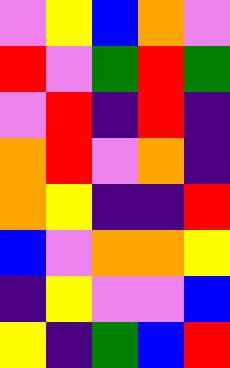[["violet", "yellow", "blue", "orange", "violet"], ["red", "violet", "green", "red", "green"], ["violet", "red", "indigo", "red", "indigo"], ["orange", "red", "violet", "orange", "indigo"], ["orange", "yellow", "indigo", "indigo", "red"], ["blue", "violet", "orange", "orange", "yellow"], ["indigo", "yellow", "violet", "violet", "blue"], ["yellow", "indigo", "green", "blue", "red"]]